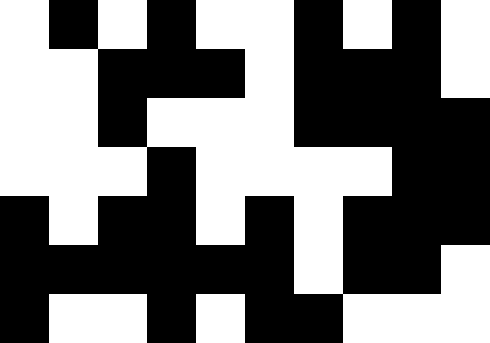[["white", "black", "white", "black", "white", "white", "black", "white", "black", "white"], ["white", "white", "black", "black", "black", "white", "black", "black", "black", "white"], ["white", "white", "black", "white", "white", "white", "black", "black", "black", "black"], ["white", "white", "white", "black", "white", "white", "white", "white", "black", "black"], ["black", "white", "black", "black", "white", "black", "white", "black", "black", "black"], ["black", "black", "black", "black", "black", "black", "white", "black", "black", "white"], ["black", "white", "white", "black", "white", "black", "black", "white", "white", "white"]]